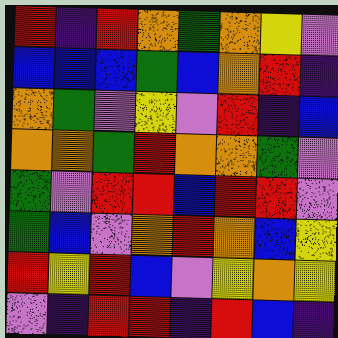[["red", "indigo", "red", "orange", "green", "orange", "yellow", "violet"], ["blue", "blue", "blue", "green", "blue", "orange", "red", "indigo"], ["orange", "green", "violet", "yellow", "violet", "red", "indigo", "blue"], ["orange", "orange", "green", "red", "orange", "orange", "green", "violet"], ["green", "violet", "red", "red", "blue", "red", "red", "violet"], ["green", "blue", "violet", "orange", "red", "orange", "blue", "yellow"], ["red", "yellow", "red", "blue", "violet", "yellow", "orange", "yellow"], ["violet", "indigo", "red", "red", "indigo", "red", "blue", "indigo"]]